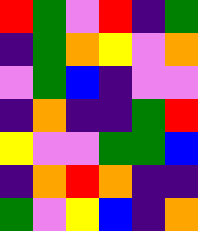[["red", "green", "violet", "red", "indigo", "green"], ["indigo", "green", "orange", "yellow", "violet", "orange"], ["violet", "green", "blue", "indigo", "violet", "violet"], ["indigo", "orange", "indigo", "indigo", "green", "red"], ["yellow", "violet", "violet", "green", "green", "blue"], ["indigo", "orange", "red", "orange", "indigo", "indigo"], ["green", "violet", "yellow", "blue", "indigo", "orange"]]